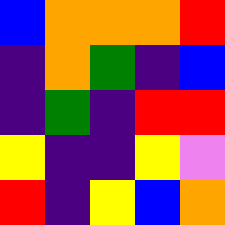[["blue", "orange", "orange", "orange", "red"], ["indigo", "orange", "green", "indigo", "blue"], ["indigo", "green", "indigo", "red", "red"], ["yellow", "indigo", "indigo", "yellow", "violet"], ["red", "indigo", "yellow", "blue", "orange"]]